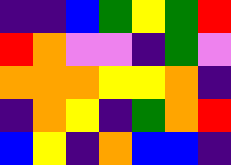[["indigo", "indigo", "blue", "green", "yellow", "green", "red"], ["red", "orange", "violet", "violet", "indigo", "green", "violet"], ["orange", "orange", "orange", "yellow", "yellow", "orange", "indigo"], ["indigo", "orange", "yellow", "indigo", "green", "orange", "red"], ["blue", "yellow", "indigo", "orange", "blue", "blue", "indigo"]]